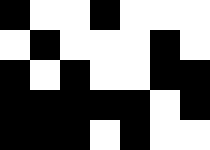[["black", "white", "white", "black", "white", "white", "white"], ["white", "black", "white", "white", "white", "black", "white"], ["black", "white", "black", "white", "white", "black", "black"], ["black", "black", "black", "black", "black", "white", "black"], ["black", "black", "black", "white", "black", "white", "white"]]